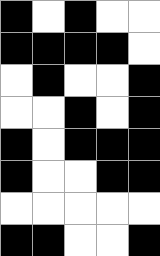[["black", "white", "black", "white", "white"], ["black", "black", "black", "black", "white"], ["white", "black", "white", "white", "black"], ["white", "white", "black", "white", "black"], ["black", "white", "black", "black", "black"], ["black", "white", "white", "black", "black"], ["white", "white", "white", "white", "white"], ["black", "black", "white", "white", "black"]]